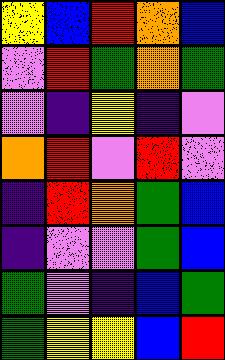[["yellow", "blue", "red", "orange", "blue"], ["violet", "red", "green", "orange", "green"], ["violet", "indigo", "yellow", "indigo", "violet"], ["orange", "red", "violet", "red", "violet"], ["indigo", "red", "orange", "green", "blue"], ["indigo", "violet", "violet", "green", "blue"], ["green", "violet", "indigo", "blue", "green"], ["green", "yellow", "yellow", "blue", "red"]]